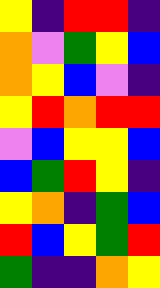[["yellow", "indigo", "red", "red", "indigo"], ["orange", "violet", "green", "yellow", "blue"], ["orange", "yellow", "blue", "violet", "indigo"], ["yellow", "red", "orange", "red", "red"], ["violet", "blue", "yellow", "yellow", "blue"], ["blue", "green", "red", "yellow", "indigo"], ["yellow", "orange", "indigo", "green", "blue"], ["red", "blue", "yellow", "green", "red"], ["green", "indigo", "indigo", "orange", "yellow"]]